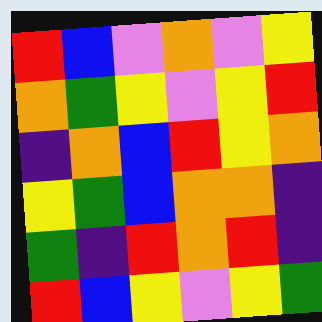[["red", "blue", "violet", "orange", "violet", "yellow"], ["orange", "green", "yellow", "violet", "yellow", "red"], ["indigo", "orange", "blue", "red", "yellow", "orange"], ["yellow", "green", "blue", "orange", "orange", "indigo"], ["green", "indigo", "red", "orange", "red", "indigo"], ["red", "blue", "yellow", "violet", "yellow", "green"]]